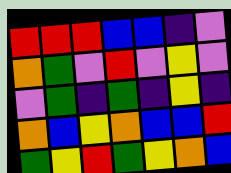[["red", "red", "red", "blue", "blue", "indigo", "violet"], ["orange", "green", "violet", "red", "violet", "yellow", "violet"], ["violet", "green", "indigo", "green", "indigo", "yellow", "indigo"], ["orange", "blue", "yellow", "orange", "blue", "blue", "red"], ["green", "yellow", "red", "green", "yellow", "orange", "blue"]]